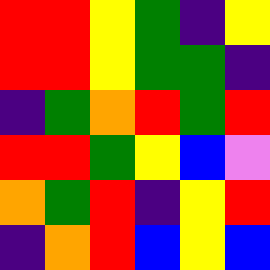[["red", "red", "yellow", "green", "indigo", "yellow"], ["red", "red", "yellow", "green", "green", "indigo"], ["indigo", "green", "orange", "red", "green", "red"], ["red", "red", "green", "yellow", "blue", "violet"], ["orange", "green", "red", "indigo", "yellow", "red"], ["indigo", "orange", "red", "blue", "yellow", "blue"]]